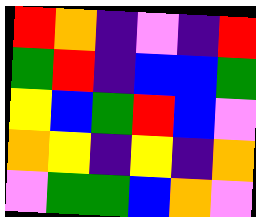[["red", "orange", "indigo", "violet", "indigo", "red"], ["green", "red", "indigo", "blue", "blue", "green"], ["yellow", "blue", "green", "red", "blue", "violet"], ["orange", "yellow", "indigo", "yellow", "indigo", "orange"], ["violet", "green", "green", "blue", "orange", "violet"]]